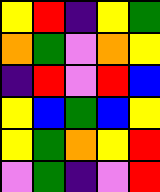[["yellow", "red", "indigo", "yellow", "green"], ["orange", "green", "violet", "orange", "yellow"], ["indigo", "red", "violet", "red", "blue"], ["yellow", "blue", "green", "blue", "yellow"], ["yellow", "green", "orange", "yellow", "red"], ["violet", "green", "indigo", "violet", "red"]]